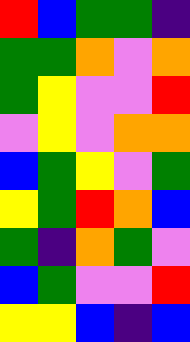[["red", "blue", "green", "green", "indigo"], ["green", "green", "orange", "violet", "orange"], ["green", "yellow", "violet", "violet", "red"], ["violet", "yellow", "violet", "orange", "orange"], ["blue", "green", "yellow", "violet", "green"], ["yellow", "green", "red", "orange", "blue"], ["green", "indigo", "orange", "green", "violet"], ["blue", "green", "violet", "violet", "red"], ["yellow", "yellow", "blue", "indigo", "blue"]]